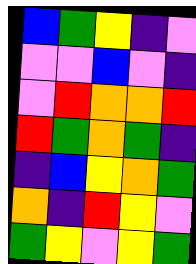[["blue", "green", "yellow", "indigo", "violet"], ["violet", "violet", "blue", "violet", "indigo"], ["violet", "red", "orange", "orange", "red"], ["red", "green", "orange", "green", "indigo"], ["indigo", "blue", "yellow", "orange", "green"], ["orange", "indigo", "red", "yellow", "violet"], ["green", "yellow", "violet", "yellow", "green"]]